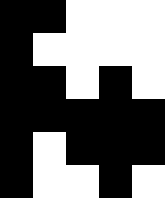[["black", "black", "white", "white", "white"], ["black", "white", "white", "white", "white"], ["black", "black", "white", "black", "white"], ["black", "black", "black", "black", "black"], ["black", "white", "black", "black", "black"], ["black", "white", "white", "black", "white"]]